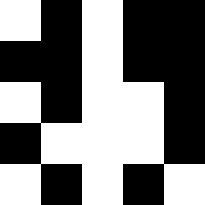[["white", "black", "white", "black", "black"], ["black", "black", "white", "black", "black"], ["white", "black", "white", "white", "black"], ["black", "white", "white", "white", "black"], ["white", "black", "white", "black", "white"]]